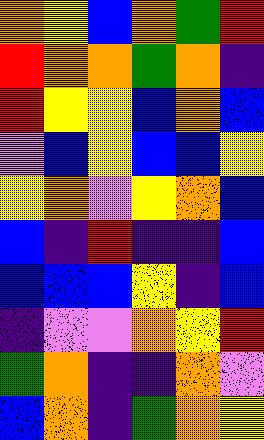[["orange", "yellow", "blue", "orange", "green", "red"], ["red", "orange", "orange", "green", "orange", "indigo"], ["red", "yellow", "yellow", "blue", "orange", "blue"], ["violet", "blue", "yellow", "blue", "blue", "yellow"], ["yellow", "orange", "violet", "yellow", "orange", "blue"], ["blue", "indigo", "red", "indigo", "indigo", "blue"], ["blue", "blue", "blue", "yellow", "indigo", "blue"], ["indigo", "violet", "violet", "orange", "yellow", "red"], ["green", "orange", "indigo", "indigo", "orange", "violet"], ["blue", "orange", "indigo", "green", "orange", "yellow"]]